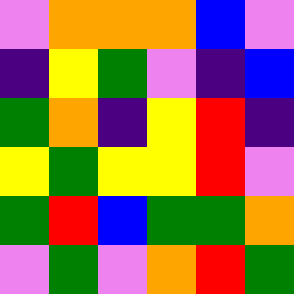[["violet", "orange", "orange", "orange", "blue", "violet"], ["indigo", "yellow", "green", "violet", "indigo", "blue"], ["green", "orange", "indigo", "yellow", "red", "indigo"], ["yellow", "green", "yellow", "yellow", "red", "violet"], ["green", "red", "blue", "green", "green", "orange"], ["violet", "green", "violet", "orange", "red", "green"]]